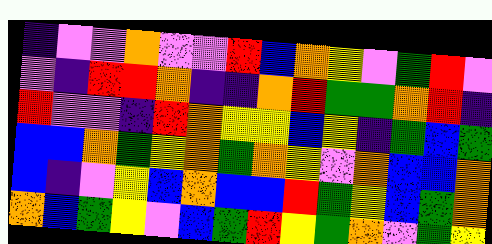[["indigo", "violet", "violet", "orange", "violet", "violet", "red", "blue", "orange", "yellow", "violet", "green", "red", "violet"], ["violet", "indigo", "red", "red", "orange", "indigo", "indigo", "orange", "red", "green", "green", "orange", "red", "indigo"], ["red", "violet", "violet", "indigo", "red", "orange", "yellow", "yellow", "blue", "yellow", "indigo", "green", "blue", "green"], ["blue", "blue", "orange", "green", "yellow", "orange", "green", "orange", "yellow", "violet", "orange", "blue", "blue", "orange"], ["blue", "indigo", "violet", "yellow", "blue", "orange", "blue", "blue", "red", "green", "yellow", "blue", "green", "orange"], ["orange", "blue", "green", "yellow", "violet", "blue", "green", "red", "yellow", "green", "orange", "violet", "green", "yellow"]]